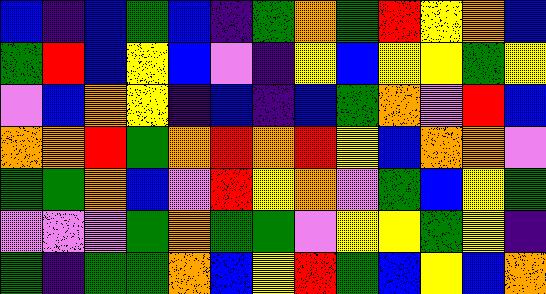[["blue", "indigo", "blue", "green", "blue", "indigo", "green", "orange", "green", "red", "yellow", "orange", "blue"], ["green", "red", "blue", "yellow", "blue", "violet", "indigo", "yellow", "blue", "yellow", "yellow", "green", "yellow"], ["violet", "blue", "orange", "yellow", "indigo", "blue", "indigo", "blue", "green", "orange", "violet", "red", "blue"], ["orange", "orange", "red", "green", "orange", "red", "orange", "red", "yellow", "blue", "orange", "orange", "violet"], ["green", "green", "orange", "blue", "violet", "red", "yellow", "orange", "violet", "green", "blue", "yellow", "green"], ["violet", "violet", "violet", "green", "orange", "green", "green", "violet", "yellow", "yellow", "green", "yellow", "indigo"], ["green", "indigo", "green", "green", "orange", "blue", "yellow", "red", "green", "blue", "yellow", "blue", "orange"]]